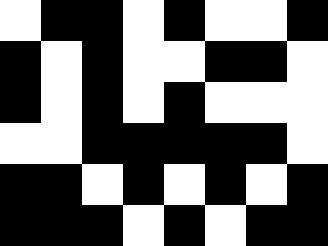[["white", "black", "black", "white", "black", "white", "white", "black"], ["black", "white", "black", "white", "white", "black", "black", "white"], ["black", "white", "black", "white", "black", "white", "white", "white"], ["white", "white", "black", "black", "black", "black", "black", "white"], ["black", "black", "white", "black", "white", "black", "white", "black"], ["black", "black", "black", "white", "black", "white", "black", "black"]]